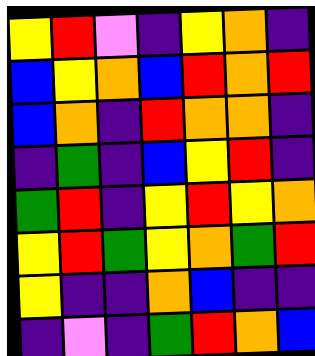[["yellow", "red", "violet", "indigo", "yellow", "orange", "indigo"], ["blue", "yellow", "orange", "blue", "red", "orange", "red"], ["blue", "orange", "indigo", "red", "orange", "orange", "indigo"], ["indigo", "green", "indigo", "blue", "yellow", "red", "indigo"], ["green", "red", "indigo", "yellow", "red", "yellow", "orange"], ["yellow", "red", "green", "yellow", "orange", "green", "red"], ["yellow", "indigo", "indigo", "orange", "blue", "indigo", "indigo"], ["indigo", "violet", "indigo", "green", "red", "orange", "blue"]]